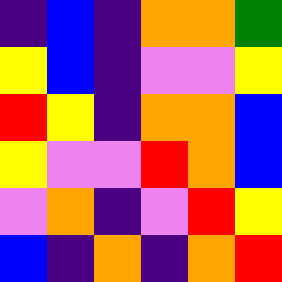[["indigo", "blue", "indigo", "orange", "orange", "green"], ["yellow", "blue", "indigo", "violet", "violet", "yellow"], ["red", "yellow", "indigo", "orange", "orange", "blue"], ["yellow", "violet", "violet", "red", "orange", "blue"], ["violet", "orange", "indigo", "violet", "red", "yellow"], ["blue", "indigo", "orange", "indigo", "orange", "red"]]